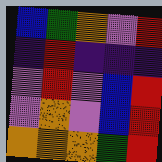[["blue", "green", "orange", "violet", "red"], ["indigo", "red", "indigo", "indigo", "indigo"], ["violet", "red", "violet", "blue", "red"], ["violet", "orange", "violet", "blue", "red"], ["orange", "orange", "orange", "green", "red"]]